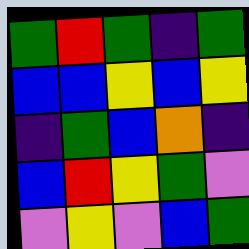[["green", "red", "green", "indigo", "green"], ["blue", "blue", "yellow", "blue", "yellow"], ["indigo", "green", "blue", "orange", "indigo"], ["blue", "red", "yellow", "green", "violet"], ["violet", "yellow", "violet", "blue", "green"]]